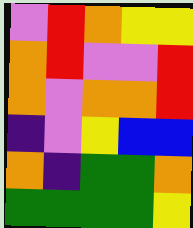[["violet", "red", "orange", "yellow", "yellow"], ["orange", "red", "violet", "violet", "red"], ["orange", "violet", "orange", "orange", "red"], ["indigo", "violet", "yellow", "blue", "blue"], ["orange", "indigo", "green", "green", "orange"], ["green", "green", "green", "green", "yellow"]]